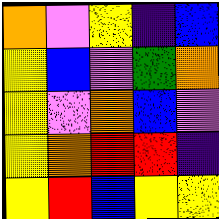[["orange", "violet", "yellow", "indigo", "blue"], ["yellow", "blue", "violet", "green", "orange"], ["yellow", "violet", "orange", "blue", "violet"], ["yellow", "orange", "red", "red", "indigo"], ["yellow", "red", "blue", "yellow", "yellow"]]